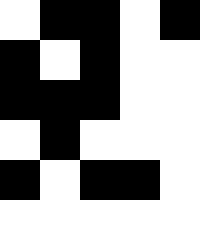[["white", "black", "black", "white", "black"], ["black", "white", "black", "white", "white"], ["black", "black", "black", "white", "white"], ["white", "black", "white", "white", "white"], ["black", "white", "black", "black", "white"], ["white", "white", "white", "white", "white"]]